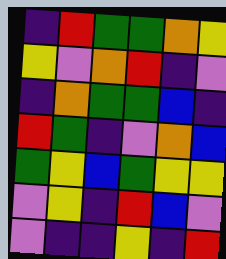[["indigo", "red", "green", "green", "orange", "yellow"], ["yellow", "violet", "orange", "red", "indigo", "violet"], ["indigo", "orange", "green", "green", "blue", "indigo"], ["red", "green", "indigo", "violet", "orange", "blue"], ["green", "yellow", "blue", "green", "yellow", "yellow"], ["violet", "yellow", "indigo", "red", "blue", "violet"], ["violet", "indigo", "indigo", "yellow", "indigo", "red"]]